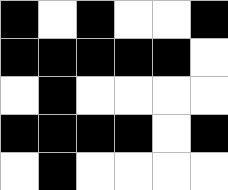[["black", "white", "black", "white", "white", "black"], ["black", "black", "black", "black", "black", "white"], ["white", "black", "white", "white", "white", "white"], ["black", "black", "black", "black", "white", "black"], ["white", "black", "white", "white", "white", "white"]]